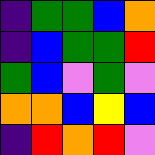[["indigo", "green", "green", "blue", "orange"], ["indigo", "blue", "green", "green", "red"], ["green", "blue", "violet", "green", "violet"], ["orange", "orange", "blue", "yellow", "blue"], ["indigo", "red", "orange", "red", "violet"]]